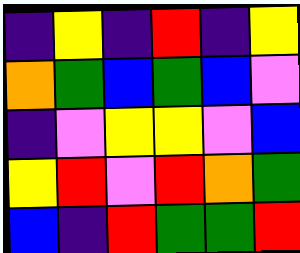[["indigo", "yellow", "indigo", "red", "indigo", "yellow"], ["orange", "green", "blue", "green", "blue", "violet"], ["indigo", "violet", "yellow", "yellow", "violet", "blue"], ["yellow", "red", "violet", "red", "orange", "green"], ["blue", "indigo", "red", "green", "green", "red"]]